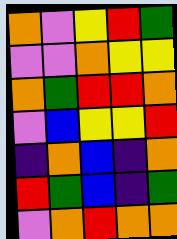[["orange", "violet", "yellow", "red", "green"], ["violet", "violet", "orange", "yellow", "yellow"], ["orange", "green", "red", "red", "orange"], ["violet", "blue", "yellow", "yellow", "red"], ["indigo", "orange", "blue", "indigo", "orange"], ["red", "green", "blue", "indigo", "green"], ["violet", "orange", "red", "orange", "orange"]]